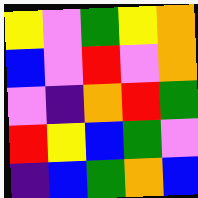[["yellow", "violet", "green", "yellow", "orange"], ["blue", "violet", "red", "violet", "orange"], ["violet", "indigo", "orange", "red", "green"], ["red", "yellow", "blue", "green", "violet"], ["indigo", "blue", "green", "orange", "blue"]]